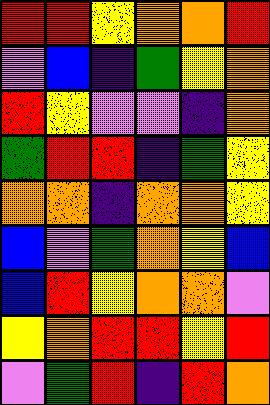[["red", "red", "yellow", "orange", "orange", "red"], ["violet", "blue", "indigo", "green", "yellow", "orange"], ["red", "yellow", "violet", "violet", "indigo", "orange"], ["green", "red", "red", "indigo", "green", "yellow"], ["orange", "orange", "indigo", "orange", "orange", "yellow"], ["blue", "violet", "green", "orange", "yellow", "blue"], ["blue", "red", "yellow", "orange", "orange", "violet"], ["yellow", "orange", "red", "red", "yellow", "red"], ["violet", "green", "red", "indigo", "red", "orange"]]